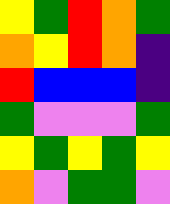[["yellow", "green", "red", "orange", "green"], ["orange", "yellow", "red", "orange", "indigo"], ["red", "blue", "blue", "blue", "indigo"], ["green", "violet", "violet", "violet", "green"], ["yellow", "green", "yellow", "green", "yellow"], ["orange", "violet", "green", "green", "violet"]]